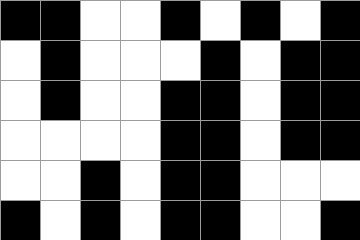[["black", "black", "white", "white", "black", "white", "black", "white", "black"], ["white", "black", "white", "white", "white", "black", "white", "black", "black"], ["white", "black", "white", "white", "black", "black", "white", "black", "black"], ["white", "white", "white", "white", "black", "black", "white", "black", "black"], ["white", "white", "black", "white", "black", "black", "white", "white", "white"], ["black", "white", "black", "white", "black", "black", "white", "white", "black"]]